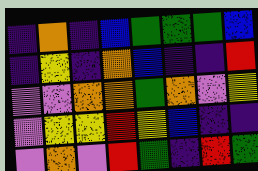[["indigo", "orange", "indigo", "blue", "green", "green", "green", "blue"], ["indigo", "yellow", "indigo", "orange", "blue", "indigo", "indigo", "red"], ["violet", "violet", "orange", "orange", "green", "orange", "violet", "yellow"], ["violet", "yellow", "yellow", "red", "yellow", "blue", "indigo", "indigo"], ["violet", "orange", "violet", "red", "green", "indigo", "red", "green"]]